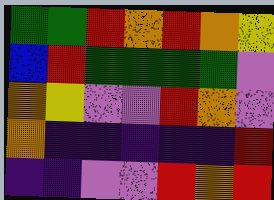[["green", "green", "red", "orange", "red", "orange", "yellow"], ["blue", "red", "green", "green", "green", "green", "violet"], ["orange", "yellow", "violet", "violet", "red", "orange", "violet"], ["orange", "indigo", "indigo", "indigo", "indigo", "indigo", "red"], ["indigo", "indigo", "violet", "violet", "red", "orange", "red"]]